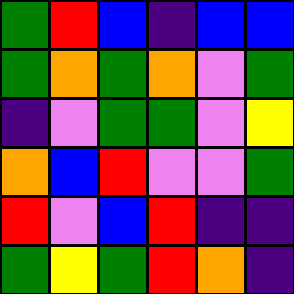[["green", "red", "blue", "indigo", "blue", "blue"], ["green", "orange", "green", "orange", "violet", "green"], ["indigo", "violet", "green", "green", "violet", "yellow"], ["orange", "blue", "red", "violet", "violet", "green"], ["red", "violet", "blue", "red", "indigo", "indigo"], ["green", "yellow", "green", "red", "orange", "indigo"]]